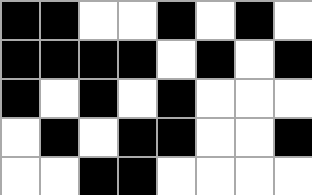[["black", "black", "white", "white", "black", "white", "black", "white"], ["black", "black", "black", "black", "white", "black", "white", "black"], ["black", "white", "black", "white", "black", "white", "white", "white"], ["white", "black", "white", "black", "black", "white", "white", "black"], ["white", "white", "black", "black", "white", "white", "white", "white"]]